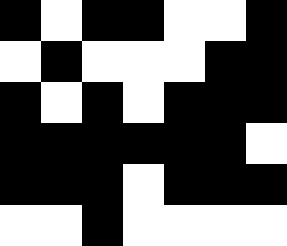[["black", "white", "black", "black", "white", "white", "black"], ["white", "black", "white", "white", "white", "black", "black"], ["black", "white", "black", "white", "black", "black", "black"], ["black", "black", "black", "black", "black", "black", "white"], ["black", "black", "black", "white", "black", "black", "black"], ["white", "white", "black", "white", "white", "white", "white"]]